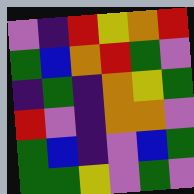[["violet", "indigo", "red", "yellow", "orange", "red"], ["green", "blue", "orange", "red", "green", "violet"], ["indigo", "green", "indigo", "orange", "yellow", "green"], ["red", "violet", "indigo", "orange", "orange", "violet"], ["green", "blue", "indigo", "violet", "blue", "green"], ["green", "green", "yellow", "violet", "green", "violet"]]